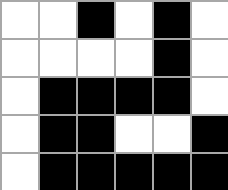[["white", "white", "black", "white", "black", "white"], ["white", "white", "white", "white", "black", "white"], ["white", "black", "black", "black", "black", "white"], ["white", "black", "black", "white", "white", "black"], ["white", "black", "black", "black", "black", "black"]]